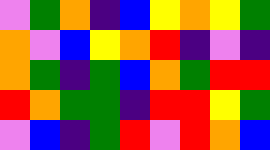[["violet", "green", "orange", "indigo", "blue", "yellow", "orange", "yellow", "green"], ["orange", "violet", "blue", "yellow", "orange", "red", "indigo", "violet", "indigo"], ["orange", "green", "indigo", "green", "blue", "orange", "green", "red", "red"], ["red", "orange", "green", "green", "indigo", "red", "red", "yellow", "green"], ["violet", "blue", "indigo", "green", "red", "violet", "red", "orange", "blue"]]